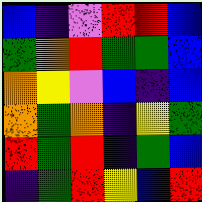[["blue", "indigo", "violet", "red", "red", "blue"], ["green", "orange", "red", "green", "green", "blue"], ["orange", "yellow", "violet", "blue", "indigo", "blue"], ["orange", "green", "orange", "indigo", "yellow", "green"], ["red", "green", "red", "indigo", "green", "blue"], ["indigo", "green", "red", "yellow", "blue", "red"]]